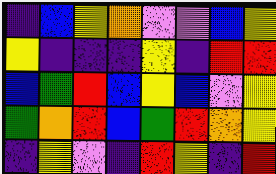[["indigo", "blue", "yellow", "orange", "violet", "violet", "blue", "yellow"], ["yellow", "indigo", "indigo", "indigo", "yellow", "indigo", "red", "red"], ["blue", "green", "red", "blue", "yellow", "blue", "violet", "yellow"], ["green", "orange", "red", "blue", "green", "red", "orange", "yellow"], ["indigo", "yellow", "violet", "indigo", "red", "yellow", "indigo", "red"]]